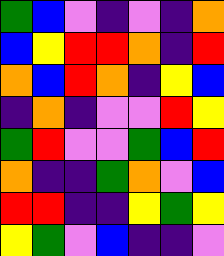[["green", "blue", "violet", "indigo", "violet", "indigo", "orange"], ["blue", "yellow", "red", "red", "orange", "indigo", "red"], ["orange", "blue", "red", "orange", "indigo", "yellow", "blue"], ["indigo", "orange", "indigo", "violet", "violet", "red", "yellow"], ["green", "red", "violet", "violet", "green", "blue", "red"], ["orange", "indigo", "indigo", "green", "orange", "violet", "blue"], ["red", "red", "indigo", "indigo", "yellow", "green", "yellow"], ["yellow", "green", "violet", "blue", "indigo", "indigo", "violet"]]